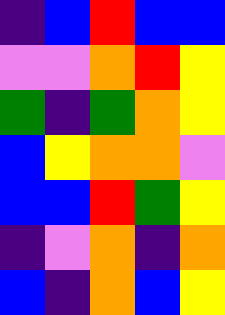[["indigo", "blue", "red", "blue", "blue"], ["violet", "violet", "orange", "red", "yellow"], ["green", "indigo", "green", "orange", "yellow"], ["blue", "yellow", "orange", "orange", "violet"], ["blue", "blue", "red", "green", "yellow"], ["indigo", "violet", "orange", "indigo", "orange"], ["blue", "indigo", "orange", "blue", "yellow"]]